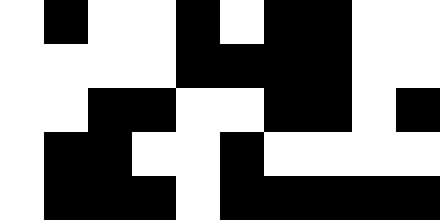[["white", "black", "white", "white", "black", "white", "black", "black", "white", "white"], ["white", "white", "white", "white", "black", "black", "black", "black", "white", "white"], ["white", "white", "black", "black", "white", "white", "black", "black", "white", "black"], ["white", "black", "black", "white", "white", "black", "white", "white", "white", "white"], ["white", "black", "black", "black", "white", "black", "black", "black", "black", "black"]]